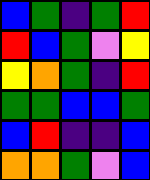[["blue", "green", "indigo", "green", "red"], ["red", "blue", "green", "violet", "yellow"], ["yellow", "orange", "green", "indigo", "red"], ["green", "green", "blue", "blue", "green"], ["blue", "red", "indigo", "indigo", "blue"], ["orange", "orange", "green", "violet", "blue"]]